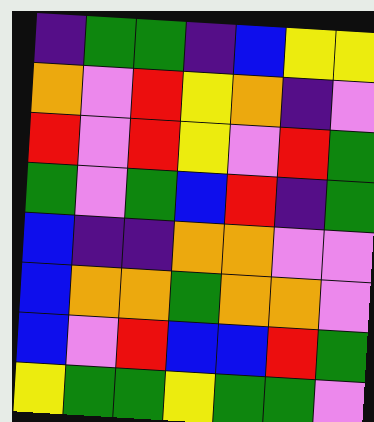[["indigo", "green", "green", "indigo", "blue", "yellow", "yellow"], ["orange", "violet", "red", "yellow", "orange", "indigo", "violet"], ["red", "violet", "red", "yellow", "violet", "red", "green"], ["green", "violet", "green", "blue", "red", "indigo", "green"], ["blue", "indigo", "indigo", "orange", "orange", "violet", "violet"], ["blue", "orange", "orange", "green", "orange", "orange", "violet"], ["blue", "violet", "red", "blue", "blue", "red", "green"], ["yellow", "green", "green", "yellow", "green", "green", "violet"]]